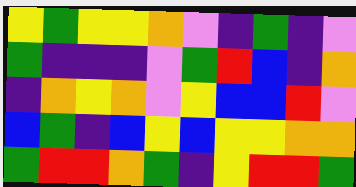[["yellow", "green", "yellow", "yellow", "orange", "violet", "indigo", "green", "indigo", "violet"], ["green", "indigo", "indigo", "indigo", "violet", "green", "red", "blue", "indigo", "orange"], ["indigo", "orange", "yellow", "orange", "violet", "yellow", "blue", "blue", "red", "violet"], ["blue", "green", "indigo", "blue", "yellow", "blue", "yellow", "yellow", "orange", "orange"], ["green", "red", "red", "orange", "green", "indigo", "yellow", "red", "red", "green"]]